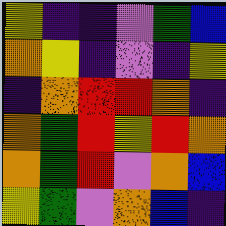[["yellow", "indigo", "indigo", "violet", "green", "blue"], ["orange", "yellow", "indigo", "violet", "indigo", "yellow"], ["indigo", "orange", "red", "red", "orange", "indigo"], ["orange", "green", "red", "yellow", "red", "orange"], ["orange", "green", "red", "violet", "orange", "blue"], ["yellow", "green", "violet", "orange", "blue", "indigo"]]